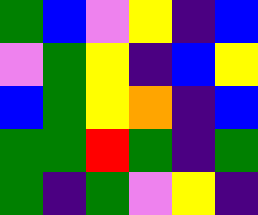[["green", "blue", "violet", "yellow", "indigo", "blue"], ["violet", "green", "yellow", "indigo", "blue", "yellow"], ["blue", "green", "yellow", "orange", "indigo", "blue"], ["green", "green", "red", "green", "indigo", "green"], ["green", "indigo", "green", "violet", "yellow", "indigo"]]